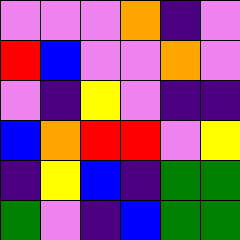[["violet", "violet", "violet", "orange", "indigo", "violet"], ["red", "blue", "violet", "violet", "orange", "violet"], ["violet", "indigo", "yellow", "violet", "indigo", "indigo"], ["blue", "orange", "red", "red", "violet", "yellow"], ["indigo", "yellow", "blue", "indigo", "green", "green"], ["green", "violet", "indigo", "blue", "green", "green"]]